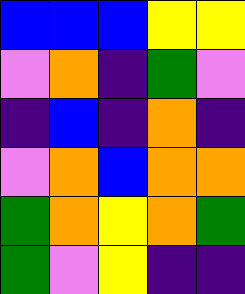[["blue", "blue", "blue", "yellow", "yellow"], ["violet", "orange", "indigo", "green", "violet"], ["indigo", "blue", "indigo", "orange", "indigo"], ["violet", "orange", "blue", "orange", "orange"], ["green", "orange", "yellow", "orange", "green"], ["green", "violet", "yellow", "indigo", "indigo"]]